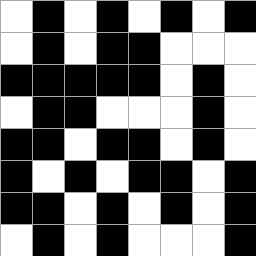[["white", "black", "white", "black", "white", "black", "white", "black"], ["white", "black", "white", "black", "black", "white", "white", "white"], ["black", "black", "black", "black", "black", "white", "black", "white"], ["white", "black", "black", "white", "white", "white", "black", "white"], ["black", "black", "white", "black", "black", "white", "black", "white"], ["black", "white", "black", "white", "black", "black", "white", "black"], ["black", "black", "white", "black", "white", "black", "white", "black"], ["white", "black", "white", "black", "white", "white", "white", "black"]]